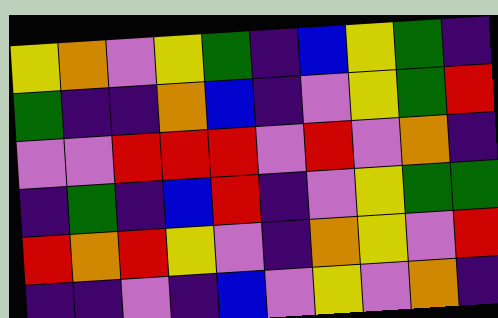[["yellow", "orange", "violet", "yellow", "green", "indigo", "blue", "yellow", "green", "indigo"], ["green", "indigo", "indigo", "orange", "blue", "indigo", "violet", "yellow", "green", "red"], ["violet", "violet", "red", "red", "red", "violet", "red", "violet", "orange", "indigo"], ["indigo", "green", "indigo", "blue", "red", "indigo", "violet", "yellow", "green", "green"], ["red", "orange", "red", "yellow", "violet", "indigo", "orange", "yellow", "violet", "red"], ["indigo", "indigo", "violet", "indigo", "blue", "violet", "yellow", "violet", "orange", "indigo"]]